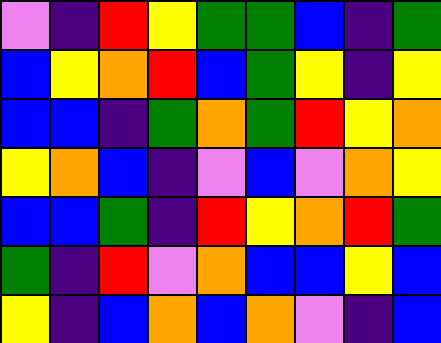[["violet", "indigo", "red", "yellow", "green", "green", "blue", "indigo", "green"], ["blue", "yellow", "orange", "red", "blue", "green", "yellow", "indigo", "yellow"], ["blue", "blue", "indigo", "green", "orange", "green", "red", "yellow", "orange"], ["yellow", "orange", "blue", "indigo", "violet", "blue", "violet", "orange", "yellow"], ["blue", "blue", "green", "indigo", "red", "yellow", "orange", "red", "green"], ["green", "indigo", "red", "violet", "orange", "blue", "blue", "yellow", "blue"], ["yellow", "indigo", "blue", "orange", "blue", "orange", "violet", "indigo", "blue"]]